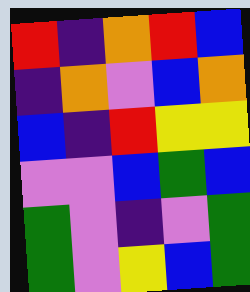[["red", "indigo", "orange", "red", "blue"], ["indigo", "orange", "violet", "blue", "orange"], ["blue", "indigo", "red", "yellow", "yellow"], ["violet", "violet", "blue", "green", "blue"], ["green", "violet", "indigo", "violet", "green"], ["green", "violet", "yellow", "blue", "green"]]